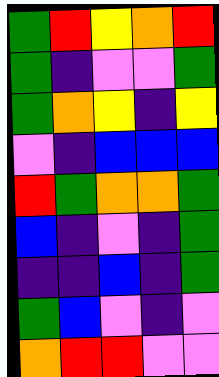[["green", "red", "yellow", "orange", "red"], ["green", "indigo", "violet", "violet", "green"], ["green", "orange", "yellow", "indigo", "yellow"], ["violet", "indigo", "blue", "blue", "blue"], ["red", "green", "orange", "orange", "green"], ["blue", "indigo", "violet", "indigo", "green"], ["indigo", "indigo", "blue", "indigo", "green"], ["green", "blue", "violet", "indigo", "violet"], ["orange", "red", "red", "violet", "violet"]]